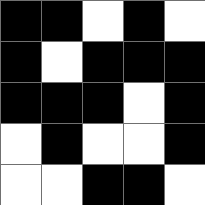[["black", "black", "white", "black", "white"], ["black", "white", "black", "black", "black"], ["black", "black", "black", "white", "black"], ["white", "black", "white", "white", "black"], ["white", "white", "black", "black", "white"]]